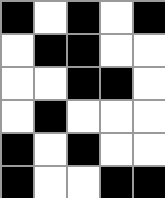[["black", "white", "black", "white", "black"], ["white", "black", "black", "white", "white"], ["white", "white", "black", "black", "white"], ["white", "black", "white", "white", "white"], ["black", "white", "black", "white", "white"], ["black", "white", "white", "black", "black"]]